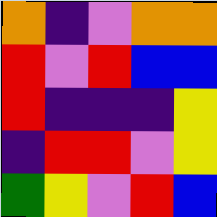[["orange", "indigo", "violet", "orange", "orange"], ["red", "violet", "red", "blue", "blue"], ["red", "indigo", "indigo", "indigo", "yellow"], ["indigo", "red", "red", "violet", "yellow"], ["green", "yellow", "violet", "red", "blue"]]